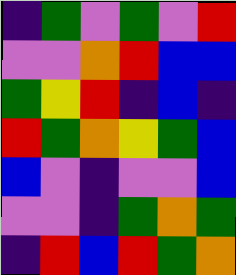[["indigo", "green", "violet", "green", "violet", "red"], ["violet", "violet", "orange", "red", "blue", "blue"], ["green", "yellow", "red", "indigo", "blue", "indigo"], ["red", "green", "orange", "yellow", "green", "blue"], ["blue", "violet", "indigo", "violet", "violet", "blue"], ["violet", "violet", "indigo", "green", "orange", "green"], ["indigo", "red", "blue", "red", "green", "orange"]]